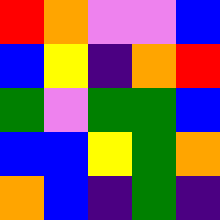[["red", "orange", "violet", "violet", "blue"], ["blue", "yellow", "indigo", "orange", "red"], ["green", "violet", "green", "green", "blue"], ["blue", "blue", "yellow", "green", "orange"], ["orange", "blue", "indigo", "green", "indigo"]]